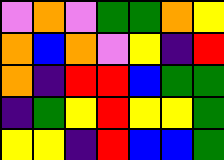[["violet", "orange", "violet", "green", "green", "orange", "yellow"], ["orange", "blue", "orange", "violet", "yellow", "indigo", "red"], ["orange", "indigo", "red", "red", "blue", "green", "green"], ["indigo", "green", "yellow", "red", "yellow", "yellow", "green"], ["yellow", "yellow", "indigo", "red", "blue", "blue", "green"]]